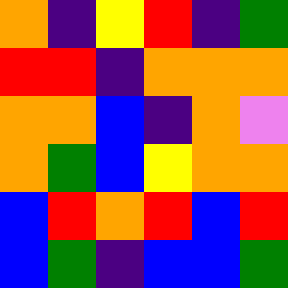[["orange", "indigo", "yellow", "red", "indigo", "green"], ["red", "red", "indigo", "orange", "orange", "orange"], ["orange", "orange", "blue", "indigo", "orange", "violet"], ["orange", "green", "blue", "yellow", "orange", "orange"], ["blue", "red", "orange", "red", "blue", "red"], ["blue", "green", "indigo", "blue", "blue", "green"]]